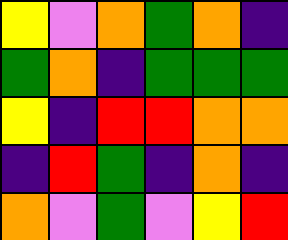[["yellow", "violet", "orange", "green", "orange", "indigo"], ["green", "orange", "indigo", "green", "green", "green"], ["yellow", "indigo", "red", "red", "orange", "orange"], ["indigo", "red", "green", "indigo", "orange", "indigo"], ["orange", "violet", "green", "violet", "yellow", "red"]]